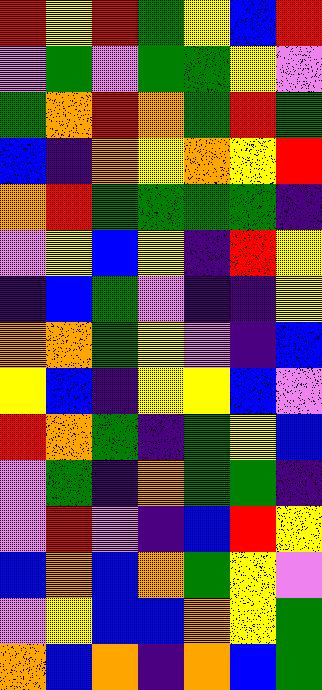[["red", "yellow", "red", "green", "yellow", "blue", "red"], ["violet", "green", "violet", "green", "green", "yellow", "violet"], ["green", "orange", "red", "orange", "green", "red", "green"], ["blue", "indigo", "orange", "yellow", "orange", "yellow", "red"], ["orange", "red", "green", "green", "green", "green", "indigo"], ["violet", "yellow", "blue", "yellow", "indigo", "red", "yellow"], ["indigo", "blue", "green", "violet", "indigo", "indigo", "yellow"], ["orange", "orange", "green", "yellow", "violet", "indigo", "blue"], ["yellow", "blue", "indigo", "yellow", "yellow", "blue", "violet"], ["red", "orange", "green", "indigo", "green", "yellow", "blue"], ["violet", "green", "indigo", "orange", "green", "green", "indigo"], ["violet", "red", "violet", "indigo", "blue", "red", "yellow"], ["blue", "orange", "blue", "orange", "green", "yellow", "violet"], ["violet", "yellow", "blue", "blue", "orange", "yellow", "green"], ["orange", "blue", "orange", "indigo", "orange", "blue", "green"]]